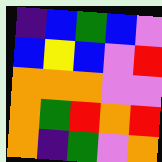[["indigo", "blue", "green", "blue", "violet"], ["blue", "yellow", "blue", "violet", "red"], ["orange", "orange", "orange", "violet", "violet"], ["orange", "green", "red", "orange", "red"], ["orange", "indigo", "green", "violet", "orange"]]